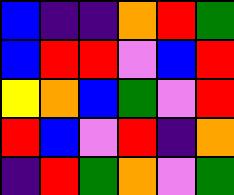[["blue", "indigo", "indigo", "orange", "red", "green"], ["blue", "red", "red", "violet", "blue", "red"], ["yellow", "orange", "blue", "green", "violet", "red"], ["red", "blue", "violet", "red", "indigo", "orange"], ["indigo", "red", "green", "orange", "violet", "green"]]